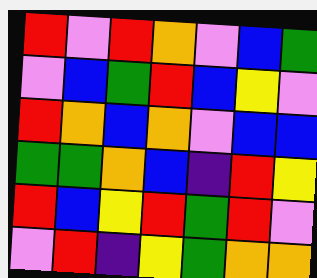[["red", "violet", "red", "orange", "violet", "blue", "green"], ["violet", "blue", "green", "red", "blue", "yellow", "violet"], ["red", "orange", "blue", "orange", "violet", "blue", "blue"], ["green", "green", "orange", "blue", "indigo", "red", "yellow"], ["red", "blue", "yellow", "red", "green", "red", "violet"], ["violet", "red", "indigo", "yellow", "green", "orange", "orange"]]